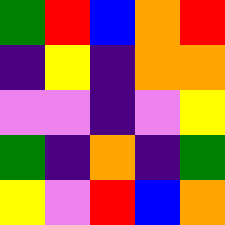[["green", "red", "blue", "orange", "red"], ["indigo", "yellow", "indigo", "orange", "orange"], ["violet", "violet", "indigo", "violet", "yellow"], ["green", "indigo", "orange", "indigo", "green"], ["yellow", "violet", "red", "blue", "orange"]]